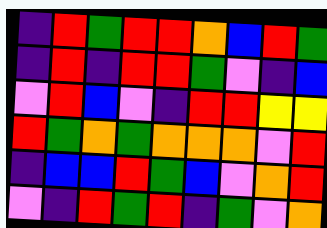[["indigo", "red", "green", "red", "red", "orange", "blue", "red", "green"], ["indigo", "red", "indigo", "red", "red", "green", "violet", "indigo", "blue"], ["violet", "red", "blue", "violet", "indigo", "red", "red", "yellow", "yellow"], ["red", "green", "orange", "green", "orange", "orange", "orange", "violet", "red"], ["indigo", "blue", "blue", "red", "green", "blue", "violet", "orange", "red"], ["violet", "indigo", "red", "green", "red", "indigo", "green", "violet", "orange"]]